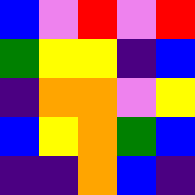[["blue", "violet", "red", "violet", "red"], ["green", "yellow", "yellow", "indigo", "blue"], ["indigo", "orange", "orange", "violet", "yellow"], ["blue", "yellow", "orange", "green", "blue"], ["indigo", "indigo", "orange", "blue", "indigo"]]